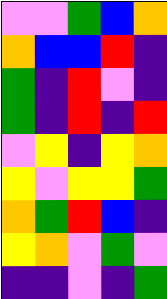[["violet", "violet", "green", "blue", "orange"], ["orange", "blue", "blue", "red", "indigo"], ["green", "indigo", "red", "violet", "indigo"], ["green", "indigo", "red", "indigo", "red"], ["violet", "yellow", "indigo", "yellow", "orange"], ["yellow", "violet", "yellow", "yellow", "green"], ["orange", "green", "red", "blue", "indigo"], ["yellow", "orange", "violet", "green", "violet"], ["indigo", "indigo", "violet", "indigo", "green"]]